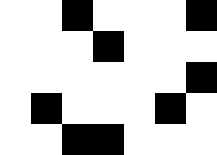[["white", "white", "black", "white", "white", "white", "black"], ["white", "white", "white", "black", "white", "white", "white"], ["white", "white", "white", "white", "white", "white", "black"], ["white", "black", "white", "white", "white", "black", "white"], ["white", "white", "black", "black", "white", "white", "white"]]